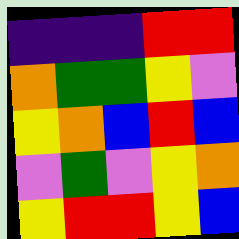[["indigo", "indigo", "indigo", "red", "red"], ["orange", "green", "green", "yellow", "violet"], ["yellow", "orange", "blue", "red", "blue"], ["violet", "green", "violet", "yellow", "orange"], ["yellow", "red", "red", "yellow", "blue"]]